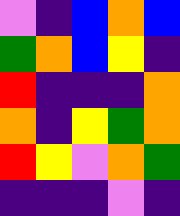[["violet", "indigo", "blue", "orange", "blue"], ["green", "orange", "blue", "yellow", "indigo"], ["red", "indigo", "indigo", "indigo", "orange"], ["orange", "indigo", "yellow", "green", "orange"], ["red", "yellow", "violet", "orange", "green"], ["indigo", "indigo", "indigo", "violet", "indigo"]]